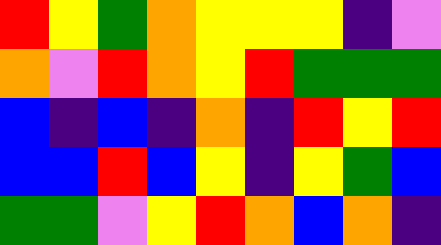[["red", "yellow", "green", "orange", "yellow", "yellow", "yellow", "indigo", "violet"], ["orange", "violet", "red", "orange", "yellow", "red", "green", "green", "green"], ["blue", "indigo", "blue", "indigo", "orange", "indigo", "red", "yellow", "red"], ["blue", "blue", "red", "blue", "yellow", "indigo", "yellow", "green", "blue"], ["green", "green", "violet", "yellow", "red", "orange", "blue", "orange", "indigo"]]